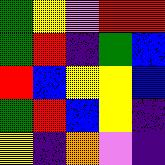[["green", "yellow", "violet", "red", "red"], ["green", "red", "indigo", "green", "blue"], ["red", "blue", "yellow", "yellow", "blue"], ["green", "red", "blue", "yellow", "indigo"], ["yellow", "indigo", "orange", "violet", "indigo"]]